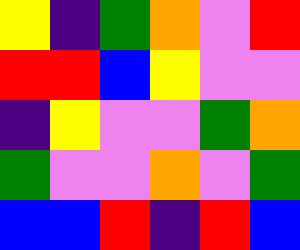[["yellow", "indigo", "green", "orange", "violet", "red"], ["red", "red", "blue", "yellow", "violet", "violet"], ["indigo", "yellow", "violet", "violet", "green", "orange"], ["green", "violet", "violet", "orange", "violet", "green"], ["blue", "blue", "red", "indigo", "red", "blue"]]